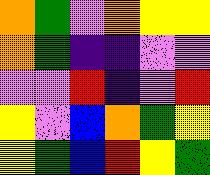[["orange", "green", "violet", "orange", "yellow", "yellow"], ["orange", "green", "indigo", "indigo", "violet", "violet"], ["violet", "violet", "red", "indigo", "violet", "red"], ["yellow", "violet", "blue", "orange", "green", "yellow"], ["yellow", "green", "blue", "red", "yellow", "green"]]